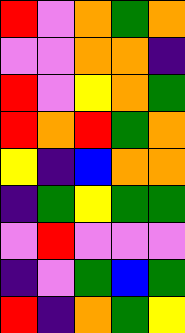[["red", "violet", "orange", "green", "orange"], ["violet", "violet", "orange", "orange", "indigo"], ["red", "violet", "yellow", "orange", "green"], ["red", "orange", "red", "green", "orange"], ["yellow", "indigo", "blue", "orange", "orange"], ["indigo", "green", "yellow", "green", "green"], ["violet", "red", "violet", "violet", "violet"], ["indigo", "violet", "green", "blue", "green"], ["red", "indigo", "orange", "green", "yellow"]]